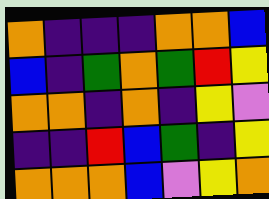[["orange", "indigo", "indigo", "indigo", "orange", "orange", "blue"], ["blue", "indigo", "green", "orange", "green", "red", "yellow"], ["orange", "orange", "indigo", "orange", "indigo", "yellow", "violet"], ["indigo", "indigo", "red", "blue", "green", "indigo", "yellow"], ["orange", "orange", "orange", "blue", "violet", "yellow", "orange"]]